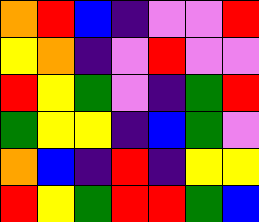[["orange", "red", "blue", "indigo", "violet", "violet", "red"], ["yellow", "orange", "indigo", "violet", "red", "violet", "violet"], ["red", "yellow", "green", "violet", "indigo", "green", "red"], ["green", "yellow", "yellow", "indigo", "blue", "green", "violet"], ["orange", "blue", "indigo", "red", "indigo", "yellow", "yellow"], ["red", "yellow", "green", "red", "red", "green", "blue"]]